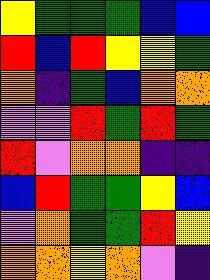[["yellow", "green", "green", "green", "blue", "blue"], ["red", "blue", "red", "yellow", "yellow", "green"], ["orange", "indigo", "green", "blue", "orange", "orange"], ["violet", "violet", "red", "green", "red", "green"], ["red", "violet", "orange", "orange", "indigo", "indigo"], ["blue", "red", "green", "green", "yellow", "blue"], ["violet", "orange", "green", "green", "red", "yellow"], ["orange", "orange", "yellow", "orange", "violet", "indigo"]]